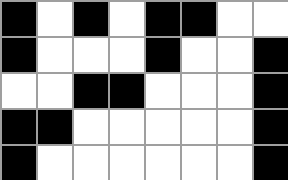[["black", "white", "black", "white", "black", "black", "white", "white"], ["black", "white", "white", "white", "black", "white", "white", "black"], ["white", "white", "black", "black", "white", "white", "white", "black"], ["black", "black", "white", "white", "white", "white", "white", "black"], ["black", "white", "white", "white", "white", "white", "white", "black"]]